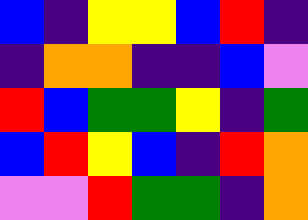[["blue", "indigo", "yellow", "yellow", "blue", "red", "indigo"], ["indigo", "orange", "orange", "indigo", "indigo", "blue", "violet"], ["red", "blue", "green", "green", "yellow", "indigo", "green"], ["blue", "red", "yellow", "blue", "indigo", "red", "orange"], ["violet", "violet", "red", "green", "green", "indigo", "orange"]]